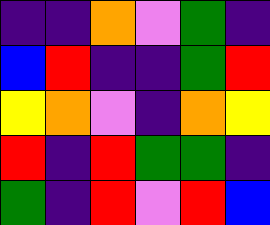[["indigo", "indigo", "orange", "violet", "green", "indigo"], ["blue", "red", "indigo", "indigo", "green", "red"], ["yellow", "orange", "violet", "indigo", "orange", "yellow"], ["red", "indigo", "red", "green", "green", "indigo"], ["green", "indigo", "red", "violet", "red", "blue"]]